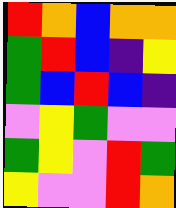[["red", "orange", "blue", "orange", "orange"], ["green", "red", "blue", "indigo", "yellow"], ["green", "blue", "red", "blue", "indigo"], ["violet", "yellow", "green", "violet", "violet"], ["green", "yellow", "violet", "red", "green"], ["yellow", "violet", "violet", "red", "orange"]]